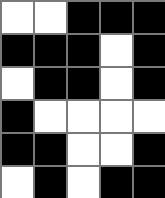[["white", "white", "black", "black", "black"], ["black", "black", "black", "white", "black"], ["white", "black", "black", "white", "black"], ["black", "white", "white", "white", "white"], ["black", "black", "white", "white", "black"], ["white", "black", "white", "black", "black"]]